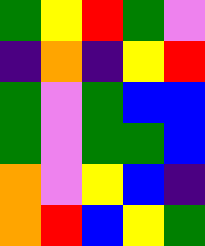[["green", "yellow", "red", "green", "violet"], ["indigo", "orange", "indigo", "yellow", "red"], ["green", "violet", "green", "blue", "blue"], ["green", "violet", "green", "green", "blue"], ["orange", "violet", "yellow", "blue", "indigo"], ["orange", "red", "blue", "yellow", "green"]]